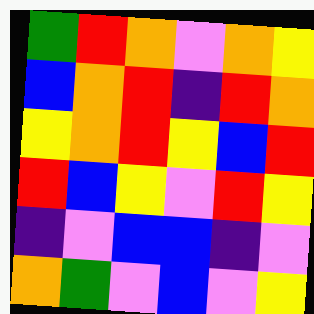[["green", "red", "orange", "violet", "orange", "yellow"], ["blue", "orange", "red", "indigo", "red", "orange"], ["yellow", "orange", "red", "yellow", "blue", "red"], ["red", "blue", "yellow", "violet", "red", "yellow"], ["indigo", "violet", "blue", "blue", "indigo", "violet"], ["orange", "green", "violet", "blue", "violet", "yellow"]]